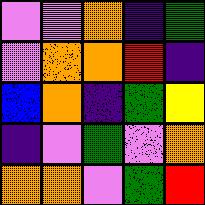[["violet", "violet", "orange", "indigo", "green"], ["violet", "orange", "orange", "red", "indigo"], ["blue", "orange", "indigo", "green", "yellow"], ["indigo", "violet", "green", "violet", "orange"], ["orange", "orange", "violet", "green", "red"]]